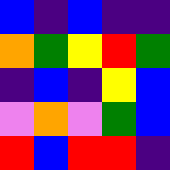[["blue", "indigo", "blue", "indigo", "indigo"], ["orange", "green", "yellow", "red", "green"], ["indigo", "blue", "indigo", "yellow", "blue"], ["violet", "orange", "violet", "green", "blue"], ["red", "blue", "red", "red", "indigo"]]